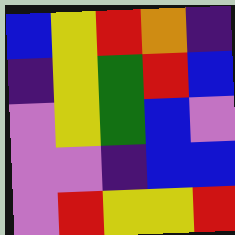[["blue", "yellow", "red", "orange", "indigo"], ["indigo", "yellow", "green", "red", "blue"], ["violet", "yellow", "green", "blue", "violet"], ["violet", "violet", "indigo", "blue", "blue"], ["violet", "red", "yellow", "yellow", "red"]]